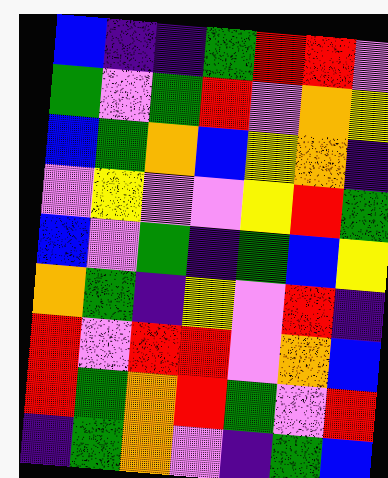[["blue", "indigo", "indigo", "green", "red", "red", "violet"], ["green", "violet", "green", "red", "violet", "orange", "yellow"], ["blue", "green", "orange", "blue", "yellow", "orange", "indigo"], ["violet", "yellow", "violet", "violet", "yellow", "red", "green"], ["blue", "violet", "green", "indigo", "green", "blue", "yellow"], ["orange", "green", "indigo", "yellow", "violet", "red", "indigo"], ["red", "violet", "red", "red", "violet", "orange", "blue"], ["red", "green", "orange", "red", "green", "violet", "red"], ["indigo", "green", "orange", "violet", "indigo", "green", "blue"]]